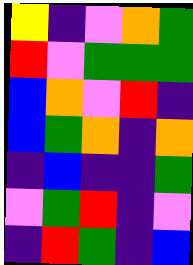[["yellow", "indigo", "violet", "orange", "green"], ["red", "violet", "green", "green", "green"], ["blue", "orange", "violet", "red", "indigo"], ["blue", "green", "orange", "indigo", "orange"], ["indigo", "blue", "indigo", "indigo", "green"], ["violet", "green", "red", "indigo", "violet"], ["indigo", "red", "green", "indigo", "blue"]]